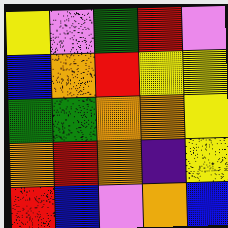[["yellow", "violet", "green", "red", "violet"], ["blue", "orange", "red", "yellow", "yellow"], ["green", "green", "orange", "orange", "yellow"], ["orange", "red", "orange", "indigo", "yellow"], ["red", "blue", "violet", "orange", "blue"]]